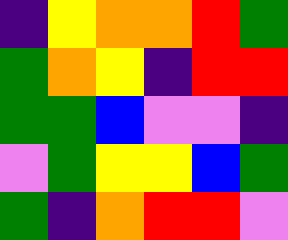[["indigo", "yellow", "orange", "orange", "red", "green"], ["green", "orange", "yellow", "indigo", "red", "red"], ["green", "green", "blue", "violet", "violet", "indigo"], ["violet", "green", "yellow", "yellow", "blue", "green"], ["green", "indigo", "orange", "red", "red", "violet"]]